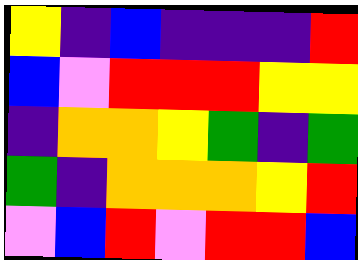[["yellow", "indigo", "blue", "indigo", "indigo", "indigo", "red"], ["blue", "violet", "red", "red", "red", "yellow", "yellow"], ["indigo", "orange", "orange", "yellow", "green", "indigo", "green"], ["green", "indigo", "orange", "orange", "orange", "yellow", "red"], ["violet", "blue", "red", "violet", "red", "red", "blue"]]